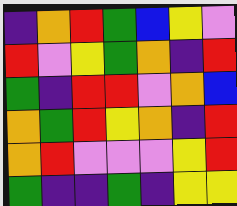[["indigo", "orange", "red", "green", "blue", "yellow", "violet"], ["red", "violet", "yellow", "green", "orange", "indigo", "red"], ["green", "indigo", "red", "red", "violet", "orange", "blue"], ["orange", "green", "red", "yellow", "orange", "indigo", "red"], ["orange", "red", "violet", "violet", "violet", "yellow", "red"], ["green", "indigo", "indigo", "green", "indigo", "yellow", "yellow"]]